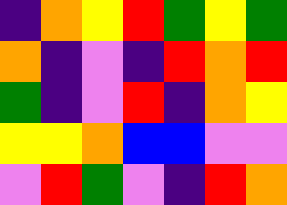[["indigo", "orange", "yellow", "red", "green", "yellow", "green"], ["orange", "indigo", "violet", "indigo", "red", "orange", "red"], ["green", "indigo", "violet", "red", "indigo", "orange", "yellow"], ["yellow", "yellow", "orange", "blue", "blue", "violet", "violet"], ["violet", "red", "green", "violet", "indigo", "red", "orange"]]